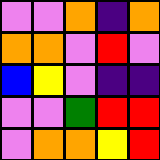[["violet", "violet", "orange", "indigo", "orange"], ["orange", "orange", "violet", "red", "violet"], ["blue", "yellow", "violet", "indigo", "indigo"], ["violet", "violet", "green", "red", "red"], ["violet", "orange", "orange", "yellow", "red"]]